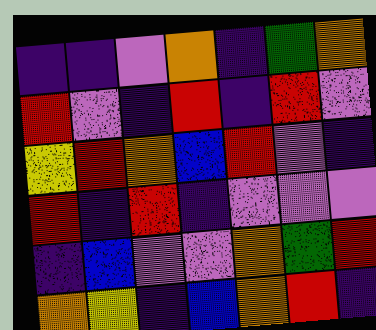[["indigo", "indigo", "violet", "orange", "indigo", "green", "orange"], ["red", "violet", "indigo", "red", "indigo", "red", "violet"], ["yellow", "red", "orange", "blue", "red", "violet", "indigo"], ["red", "indigo", "red", "indigo", "violet", "violet", "violet"], ["indigo", "blue", "violet", "violet", "orange", "green", "red"], ["orange", "yellow", "indigo", "blue", "orange", "red", "indigo"]]